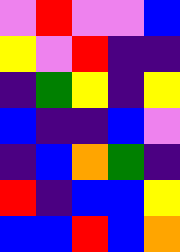[["violet", "red", "violet", "violet", "blue"], ["yellow", "violet", "red", "indigo", "indigo"], ["indigo", "green", "yellow", "indigo", "yellow"], ["blue", "indigo", "indigo", "blue", "violet"], ["indigo", "blue", "orange", "green", "indigo"], ["red", "indigo", "blue", "blue", "yellow"], ["blue", "blue", "red", "blue", "orange"]]